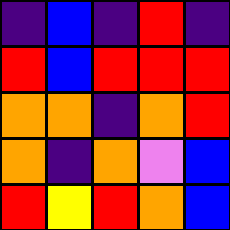[["indigo", "blue", "indigo", "red", "indigo"], ["red", "blue", "red", "red", "red"], ["orange", "orange", "indigo", "orange", "red"], ["orange", "indigo", "orange", "violet", "blue"], ["red", "yellow", "red", "orange", "blue"]]